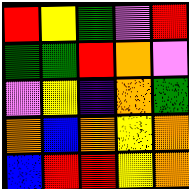[["red", "yellow", "green", "violet", "red"], ["green", "green", "red", "orange", "violet"], ["violet", "yellow", "indigo", "orange", "green"], ["orange", "blue", "orange", "yellow", "orange"], ["blue", "red", "red", "yellow", "orange"]]